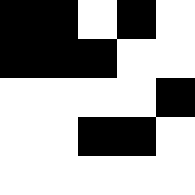[["black", "black", "white", "black", "white"], ["black", "black", "black", "white", "white"], ["white", "white", "white", "white", "black"], ["white", "white", "black", "black", "white"], ["white", "white", "white", "white", "white"]]